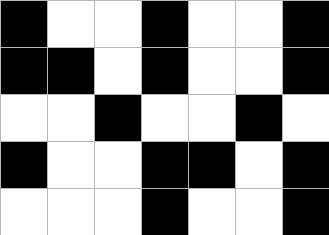[["black", "white", "white", "black", "white", "white", "black"], ["black", "black", "white", "black", "white", "white", "black"], ["white", "white", "black", "white", "white", "black", "white"], ["black", "white", "white", "black", "black", "white", "black"], ["white", "white", "white", "black", "white", "white", "black"]]